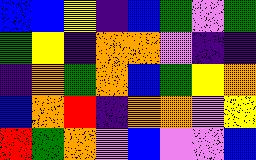[["blue", "blue", "yellow", "indigo", "blue", "green", "violet", "green"], ["green", "yellow", "indigo", "orange", "orange", "violet", "indigo", "indigo"], ["indigo", "orange", "green", "orange", "blue", "green", "yellow", "orange"], ["blue", "orange", "red", "indigo", "orange", "orange", "violet", "yellow"], ["red", "green", "orange", "violet", "blue", "violet", "violet", "blue"]]